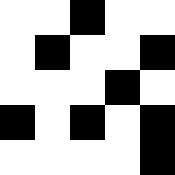[["white", "white", "black", "white", "white"], ["white", "black", "white", "white", "black"], ["white", "white", "white", "black", "white"], ["black", "white", "black", "white", "black"], ["white", "white", "white", "white", "black"]]